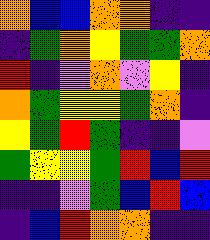[["orange", "blue", "blue", "orange", "orange", "indigo", "indigo"], ["indigo", "green", "orange", "yellow", "green", "green", "orange"], ["red", "indigo", "violet", "orange", "violet", "yellow", "indigo"], ["orange", "green", "yellow", "yellow", "green", "orange", "indigo"], ["yellow", "green", "red", "green", "indigo", "indigo", "violet"], ["green", "yellow", "yellow", "green", "red", "blue", "red"], ["indigo", "indigo", "violet", "green", "blue", "red", "blue"], ["indigo", "blue", "red", "orange", "orange", "indigo", "indigo"]]